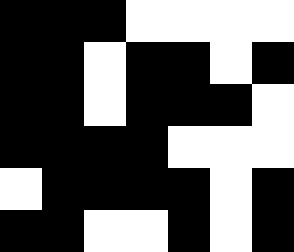[["black", "black", "black", "white", "white", "white", "white"], ["black", "black", "white", "black", "black", "white", "black"], ["black", "black", "white", "black", "black", "black", "white"], ["black", "black", "black", "black", "white", "white", "white"], ["white", "black", "black", "black", "black", "white", "black"], ["black", "black", "white", "white", "black", "white", "black"]]